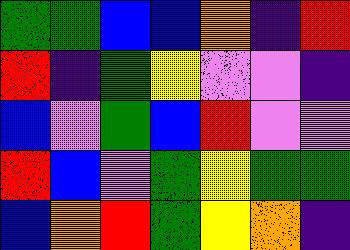[["green", "green", "blue", "blue", "orange", "indigo", "red"], ["red", "indigo", "green", "yellow", "violet", "violet", "indigo"], ["blue", "violet", "green", "blue", "red", "violet", "violet"], ["red", "blue", "violet", "green", "yellow", "green", "green"], ["blue", "orange", "red", "green", "yellow", "orange", "indigo"]]